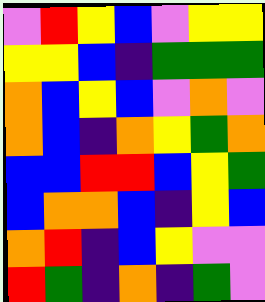[["violet", "red", "yellow", "blue", "violet", "yellow", "yellow"], ["yellow", "yellow", "blue", "indigo", "green", "green", "green"], ["orange", "blue", "yellow", "blue", "violet", "orange", "violet"], ["orange", "blue", "indigo", "orange", "yellow", "green", "orange"], ["blue", "blue", "red", "red", "blue", "yellow", "green"], ["blue", "orange", "orange", "blue", "indigo", "yellow", "blue"], ["orange", "red", "indigo", "blue", "yellow", "violet", "violet"], ["red", "green", "indigo", "orange", "indigo", "green", "violet"]]